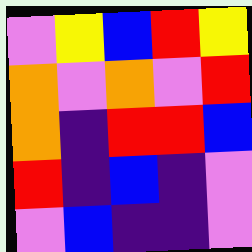[["violet", "yellow", "blue", "red", "yellow"], ["orange", "violet", "orange", "violet", "red"], ["orange", "indigo", "red", "red", "blue"], ["red", "indigo", "blue", "indigo", "violet"], ["violet", "blue", "indigo", "indigo", "violet"]]